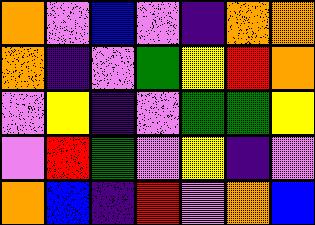[["orange", "violet", "blue", "violet", "indigo", "orange", "orange"], ["orange", "indigo", "violet", "green", "yellow", "red", "orange"], ["violet", "yellow", "indigo", "violet", "green", "green", "yellow"], ["violet", "red", "green", "violet", "yellow", "indigo", "violet"], ["orange", "blue", "indigo", "red", "violet", "orange", "blue"]]